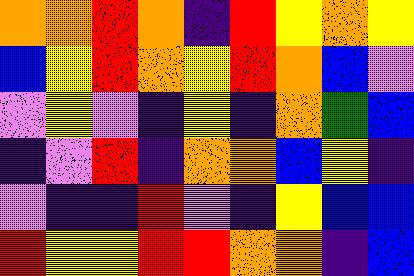[["orange", "orange", "red", "orange", "indigo", "red", "yellow", "orange", "yellow"], ["blue", "yellow", "red", "orange", "yellow", "red", "orange", "blue", "violet"], ["violet", "yellow", "violet", "indigo", "yellow", "indigo", "orange", "green", "blue"], ["indigo", "violet", "red", "indigo", "orange", "orange", "blue", "yellow", "indigo"], ["violet", "indigo", "indigo", "red", "violet", "indigo", "yellow", "blue", "blue"], ["red", "yellow", "yellow", "red", "red", "orange", "orange", "indigo", "blue"]]